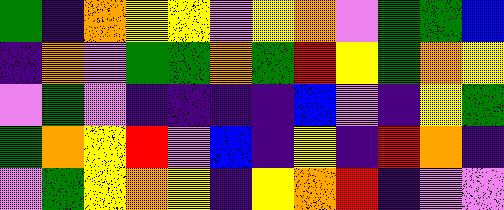[["green", "indigo", "orange", "yellow", "yellow", "violet", "yellow", "orange", "violet", "green", "green", "blue"], ["indigo", "orange", "violet", "green", "green", "orange", "green", "red", "yellow", "green", "orange", "yellow"], ["violet", "green", "violet", "indigo", "indigo", "indigo", "indigo", "blue", "violet", "indigo", "yellow", "green"], ["green", "orange", "yellow", "red", "violet", "blue", "indigo", "yellow", "indigo", "red", "orange", "indigo"], ["violet", "green", "yellow", "orange", "yellow", "indigo", "yellow", "orange", "red", "indigo", "violet", "violet"]]